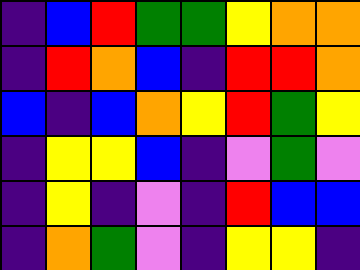[["indigo", "blue", "red", "green", "green", "yellow", "orange", "orange"], ["indigo", "red", "orange", "blue", "indigo", "red", "red", "orange"], ["blue", "indigo", "blue", "orange", "yellow", "red", "green", "yellow"], ["indigo", "yellow", "yellow", "blue", "indigo", "violet", "green", "violet"], ["indigo", "yellow", "indigo", "violet", "indigo", "red", "blue", "blue"], ["indigo", "orange", "green", "violet", "indigo", "yellow", "yellow", "indigo"]]